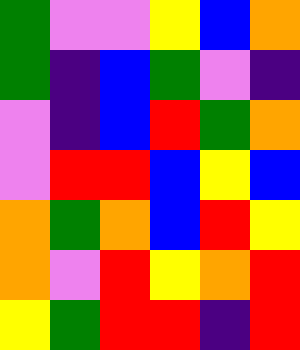[["green", "violet", "violet", "yellow", "blue", "orange"], ["green", "indigo", "blue", "green", "violet", "indigo"], ["violet", "indigo", "blue", "red", "green", "orange"], ["violet", "red", "red", "blue", "yellow", "blue"], ["orange", "green", "orange", "blue", "red", "yellow"], ["orange", "violet", "red", "yellow", "orange", "red"], ["yellow", "green", "red", "red", "indigo", "red"]]